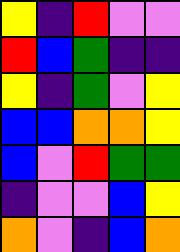[["yellow", "indigo", "red", "violet", "violet"], ["red", "blue", "green", "indigo", "indigo"], ["yellow", "indigo", "green", "violet", "yellow"], ["blue", "blue", "orange", "orange", "yellow"], ["blue", "violet", "red", "green", "green"], ["indigo", "violet", "violet", "blue", "yellow"], ["orange", "violet", "indigo", "blue", "orange"]]